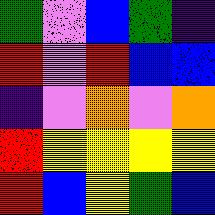[["green", "violet", "blue", "green", "indigo"], ["red", "violet", "red", "blue", "blue"], ["indigo", "violet", "orange", "violet", "orange"], ["red", "yellow", "yellow", "yellow", "yellow"], ["red", "blue", "yellow", "green", "blue"]]